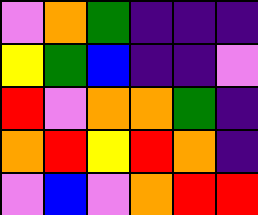[["violet", "orange", "green", "indigo", "indigo", "indigo"], ["yellow", "green", "blue", "indigo", "indigo", "violet"], ["red", "violet", "orange", "orange", "green", "indigo"], ["orange", "red", "yellow", "red", "orange", "indigo"], ["violet", "blue", "violet", "orange", "red", "red"]]